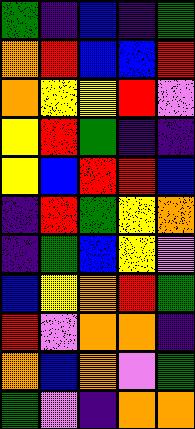[["green", "indigo", "blue", "indigo", "green"], ["orange", "red", "blue", "blue", "red"], ["orange", "yellow", "yellow", "red", "violet"], ["yellow", "red", "green", "indigo", "indigo"], ["yellow", "blue", "red", "red", "blue"], ["indigo", "red", "green", "yellow", "orange"], ["indigo", "green", "blue", "yellow", "violet"], ["blue", "yellow", "orange", "red", "green"], ["red", "violet", "orange", "orange", "indigo"], ["orange", "blue", "orange", "violet", "green"], ["green", "violet", "indigo", "orange", "orange"]]